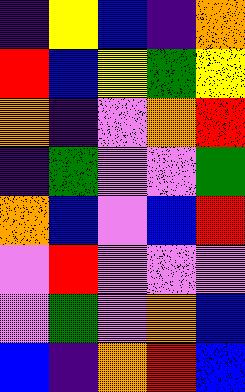[["indigo", "yellow", "blue", "indigo", "orange"], ["red", "blue", "yellow", "green", "yellow"], ["orange", "indigo", "violet", "orange", "red"], ["indigo", "green", "violet", "violet", "green"], ["orange", "blue", "violet", "blue", "red"], ["violet", "red", "violet", "violet", "violet"], ["violet", "green", "violet", "orange", "blue"], ["blue", "indigo", "orange", "red", "blue"]]